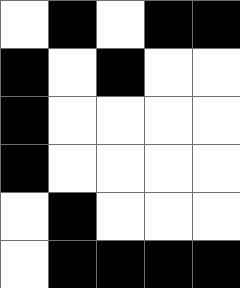[["white", "black", "white", "black", "black"], ["black", "white", "black", "white", "white"], ["black", "white", "white", "white", "white"], ["black", "white", "white", "white", "white"], ["white", "black", "white", "white", "white"], ["white", "black", "black", "black", "black"]]